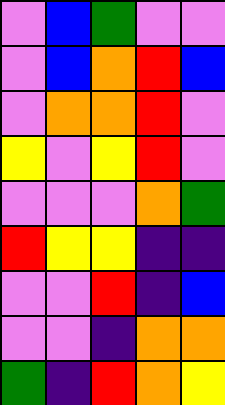[["violet", "blue", "green", "violet", "violet"], ["violet", "blue", "orange", "red", "blue"], ["violet", "orange", "orange", "red", "violet"], ["yellow", "violet", "yellow", "red", "violet"], ["violet", "violet", "violet", "orange", "green"], ["red", "yellow", "yellow", "indigo", "indigo"], ["violet", "violet", "red", "indigo", "blue"], ["violet", "violet", "indigo", "orange", "orange"], ["green", "indigo", "red", "orange", "yellow"]]